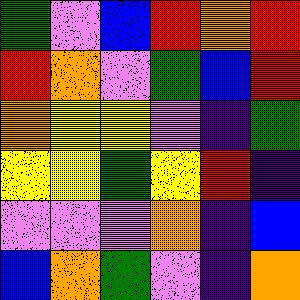[["green", "violet", "blue", "red", "orange", "red"], ["red", "orange", "violet", "green", "blue", "red"], ["orange", "yellow", "yellow", "violet", "indigo", "green"], ["yellow", "yellow", "green", "yellow", "red", "indigo"], ["violet", "violet", "violet", "orange", "indigo", "blue"], ["blue", "orange", "green", "violet", "indigo", "orange"]]